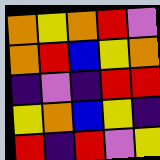[["orange", "yellow", "orange", "red", "violet"], ["orange", "red", "blue", "yellow", "orange"], ["indigo", "violet", "indigo", "red", "red"], ["yellow", "orange", "blue", "yellow", "indigo"], ["red", "indigo", "red", "violet", "yellow"]]